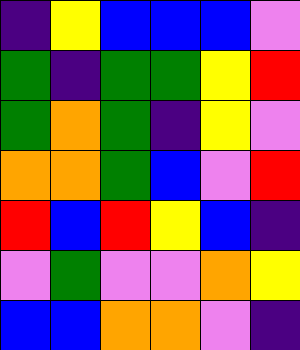[["indigo", "yellow", "blue", "blue", "blue", "violet"], ["green", "indigo", "green", "green", "yellow", "red"], ["green", "orange", "green", "indigo", "yellow", "violet"], ["orange", "orange", "green", "blue", "violet", "red"], ["red", "blue", "red", "yellow", "blue", "indigo"], ["violet", "green", "violet", "violet", "orange", "yellow"], ["blue", "blue", "orange", "orange", "violet", "indigo"]]